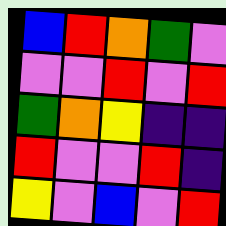[["blue", "red", "orange", "green", "violet"], ["violet", "violet", "red", "violet", "red"], ["green", "orange", "yellow", "indigo", "indigo"], ["red", "violet", "violet", "red", "indigo"], ["yellow", "violet", "blue", "violet", "red"]]